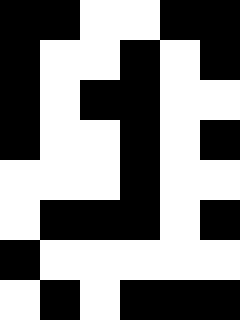[["black", "black", "white", "white", "black", "black"], ["black", "white", "white", "black", "white", "black"], ["black", "white", "black", "black", "white", "white"], ["black", "white", "white", "black", "white", "black"], ["white", "white", "white", "black", "white", "white"], ["white", "black", "black", "black", "white", "black"], ["black", "white", "white", "white", "white", "white"], ["white", "black", "white", "black", "black", "black"]]